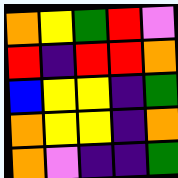[["orange", "yellow", "green", "red", "violet"], ["red", "indigo", "red", "red", "orange"], ["blue", "yellow", "yellow", "indigo", "green"], ["orange", "yellow", "yellow", "indigo", "orange"], ["orange", "violet", "indigo", "indigo", "green"]]